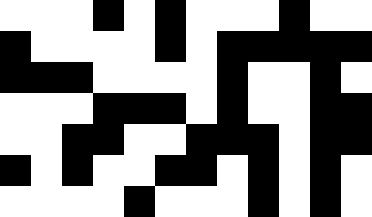[["white", "white", "white", "black", "white", "black", "white", "white", "white", "black", "white", "white"], ["black", "white", "white", "white", "white", "black", "white", "black", "black", "black", "black", "black"], ["black", "black", "black", "white", "white", "white", "white", "black", "white", "white", "black", "white"], ["white", "white", "white", "black", "black", "black", "white", "black", "white", "white", "black", "black"], ["white", "white", "black", "black", "white", "white", "black", "black", "black", "white", "black", "black"], ["black", "white", "black", "white", "white", "black", "black", "white", "black", "white", "black", "white"], ["white", "white", "white", "white", "black", "white", "white", "white", "black", "white", "black", "white"]]